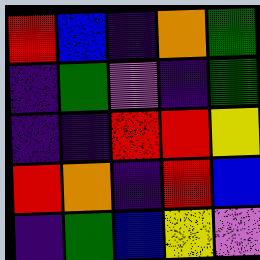[["red", "blue", "indigo", "orange", "green"], ["indigo", "green", "violet", "indigo", "green"], ["indigo", "indigo", "red", "red", "yellow"], ["red", "orange", "indigo", "red", "blue"], ["indigo", "green", "blue", "yellow", "violet"]]